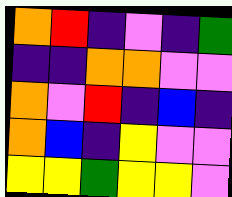[["orange", "red", "indigo", "violet", "indigo", "green"], ["indigo", "indigo", "orange", "orange", "violet", "violet"], ["orange", "violet", "red", "indigo", "blue", "indigo"], ["orange", "blue", "indigo", "yellow", "violet", "violet"], ["yellow", "yellow", "green", "yellow", "yellow", "violet"]]